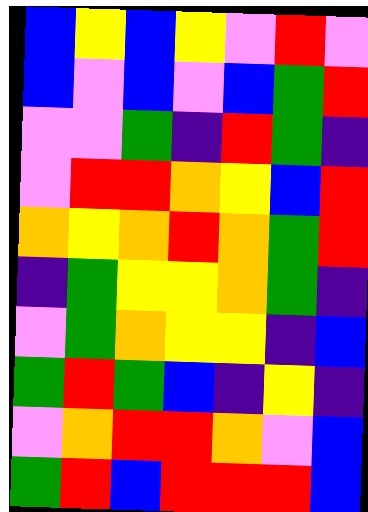[["blue", "yellow", "blue", "yellow", "violet", "red", "violet"], ["blue", "violet", "blue", "violet", "blue", "green", "red"], ["violet", "violet", "green", "indigo", "red", "green", "indigo"], ["violet", "red", "red", "orange", "yellow", "blue", "red"], ["orange", "yellow", "orange", "red", "orange", "green", "red"], ["indigo", "green", "yellow", "yellow", "orange", "green", "indigo"], ["violet", "green", "orange", "yellow", "yellow", "indigo", "blue"], ["green", "red", "green", "blue", "indigo", "yellow", "indigo"], ["violet", "orange", "red", "red", "orange", "violet", "blue"], ["green", "red", "blue", "red", "red", "red", "blue"]]